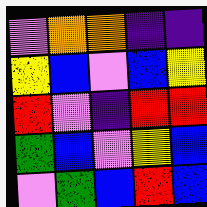[["violet", "orange", "orange", "indigo", "indigo"], ["yellow", "blue", "violet", "blue", "yellow"], ["red", "violet", "indigo", "red", "red"], ["green", "blue", "violet", "yellow", "blue"], ["violet", "green", "blue", "red", "blue"]]